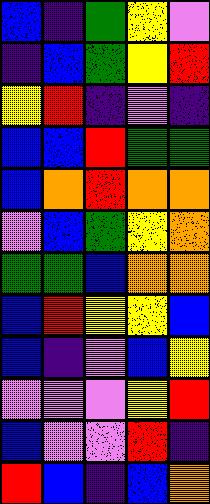[["blue", "indigo", "green", "yellow", "violet"], ["indigo", "blue", "green", "yellow", "red"], ["yellow", "red", "indigo", "violet", "indigo"], ["blue", "blue", "red", "green", "green"], ["blue", "orange", "red", "orange", "orange"], ["violet", "blue", "green", "yellow", "orange"], ["green", "green", "blue", "orange", "orange"], ["blue", "red", "yellow", "yellow", "blue"], ["blue", "indigo", "violet", "blue", "yellow"], ["violet", "violet", "violet", "yellow", "red"], ["blue", "violet", "violet", "red", "indigo"], ["red", "blue", "indigo", "blue", "orange"]]